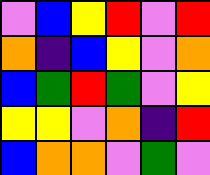[["violet", "blue", "yellow", "red", "violet", "red"], ["orange", "indigo", "blue", "yellow", "violet", "orange"], ["blue", "green", "red", "green", "violet", "yellow"], ["yellow", "yellow", "violet", "orange", "indigo", "red"], ["blue", "orange", "orange", "violet", "green", "violet"]]